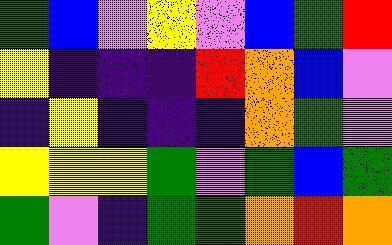[["green", "blue", "violet", "yellow", "violet", "blue", "green", "red"], ["yellow", "indigo", "indigo", "indigo", "red", "orange", "blue", "violet"], ["indigo", "yellow", "indigo", "indigo", "indigo", "orange", "green", "violet"], ["yellow", "yellow", "yellow", "green", "violet", "green", "blue", "green"], ["green", "violet", "indigo", "green", "green", "orange", "red", "orange"]]